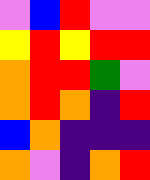[["violet", "blue", "red", "violet", "violet"], ["yellow", "red", "yellow", "red", "red"], ["orange", "red", "red", "green", "violet"], ["orange", "red", "orange", "indigo", "red"], ["blue", "orange", "indigo", "indigo", "indigo"], ["orange", "violet", "indigo", "orange", "red"]]